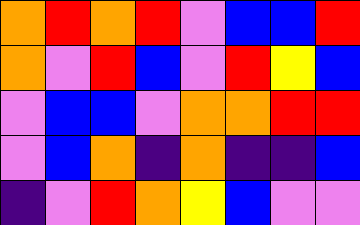[["orange", "red", "orange", "red", "violet", "blue", "blue", "red"], ["orange", "violet", "red", "blue", "violet", "red", "yellow", "blue"], ["violet", "blue", "blue", "violet", "orange", "orange", "red", "red"], ["violet", "blue", "orange", "indigo", "orange", "indigo", "indigo", "blue"], ["indigo", "violet", "red", "orange", "yellow", "blue", "violet", "violet"]]